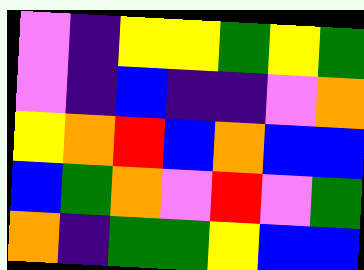[["violet", "indigo", "yellow", "yellow", "green", "yellow", "green"], ["violet", "indigo", "blue", "indigo", "indigo", "violet", "orange"], ["yellow", "orange", "red", "blue", "orange", "blue", "blue"], ["blue", "green", "orange", "violet", "red", "violet", "green"], ["orange", "indigo", "green", "green", "yellow", "blue", "blue"]]